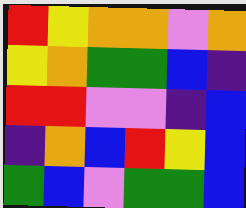[["red", "yellow", "orange", "orange", "violet", "orange"], ["yellow", "orange", "green", "green", "blue", "indigo"], ["red", "red", "violet", "violet", "indigo", "blue"], ["indigo", "orange", "blue", "red", "yellow", "blue"], ["green", "blue", "violet", "green", "green", "blue"]]